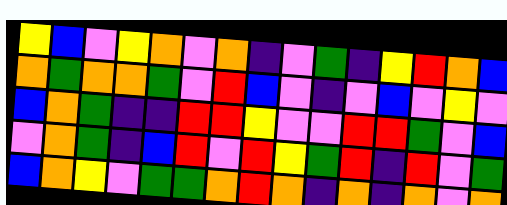[["yellow", "blue", "violet", "yellow", "orange", "violet", "orange", "indigo", "violet", "green", "indigo", "yellow", "red", "orange", "blue"], ["orange", "green", "orange", "orange", "green", "violet", "red", "blue", "violet", "indigo", "violet", "blue", "violet", "yellow", "violet"], ["blue", "orange", "green", "indigo", "indigo", "red", "red", "yellow", "violet", "violet", "red", "red", "green", "violet", "blue"], ["violet", "orange", "green", "indigo", "blue", "red", "violet", "red", "yellow", "green", "red", "indigo", "red", "violet", "green"], ["blue", "orange", "yellow", "violet", "green", "green", "orange", "red", "orange", "indigo", "orange", "indigo", "orange", "violet", "orange"]]